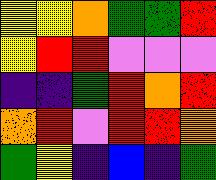[["yellow", "yellow", "orange", "green", "green", "red"], ["yellow", "red", "red", "violet", "violet", "violet"], ["indigo", "indigo", "green", "red", "orange", "red"], ["orange", "red", "violet", "red", "red", "orange"], ["green", "yellow", "indigo", "blue", "indigo", "green"]]